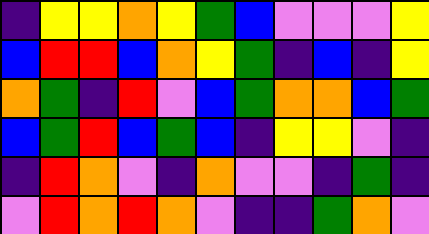[["indigo", "yellow", "yellow", "orange", "yellow", "green", "blue", "violet", "violet", "violet", "yellow"], ["blue", "red", "red", "blue", "orange", "yellow", "green", "indigo", "blue", "indigo", "yellow"], ["orange", "green", "indigo", "red", "violet", "blue", "green", "orange", "orange", "blue", "green"], ["blue", "green", "red", "blue", "green", "blue", "indigo", "yellow", "yellow", "violet", "indigo"], ["indigo", "red", "orange", "violet", "indigo", "orange", "violet", "violet", "indigo", "green", "indigo"], ["violet", "red", "orange", "red", "orange", "violet", "indigo", "indigo", "green", "orange", "violet"]]